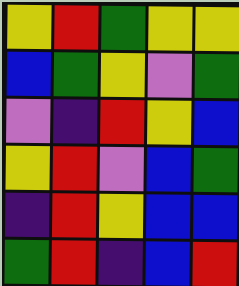[["yellow", "red", "green", "yellow", "yellow"], ["blue", "green", "yellow", "violet", "green"], ["violet", "indigo", "red", "yellow", "blue"], ["yellow", "red", "violet", "blue", "green"], ["indigo", "red", "yellow", "blue", "blue"], ["green", "red", "indigo", "blue", "red"]]